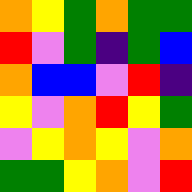[["orange", "yellow", "green", "orange", "green", "green"], ["red", "violet", "green", "indigo", "green", "blue"], ["orange", "blue", "blue", "violet", "red", "indigo"], ["yellow", "violet", "orange", "red", "yellow", "green"], ["violet", "yellow", "orange", "yellow", "violet", "orange"], ["green", "green", "yellow", "orange", "violet", "red"]]